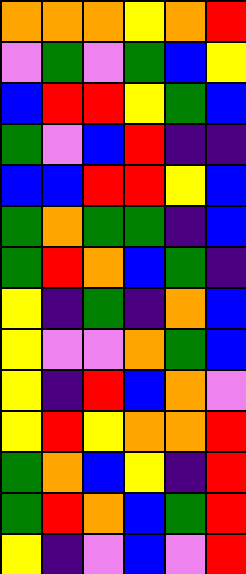[["orange", "orange", "orange", "yellow", "orange", "red"], ["violet", "green", "violet", "green", "blue", "yellow"], ["blue", "red", "red", "yellow", "green", "blue"], ["green", "violet", "blue", "red", "indigo", "indigo"], ["blue", "blue", "red", "red", "yellow", "blue"], ["green", "orange", "green", "green", "indigo", "blue"], ["green", "red", "orange", "blue", "green", "indigo"], ["yellow", "indigo", "green", "indigo", "orange", "blue"], ["yellow", "violet", "violet", "orange", "green", "blue"], ["yellow", "indigo", "red", "blue", "orange", "violet"], ["yellow", "red", "yellow", "orange", "orange", "red"], ["green", "orange", "blue", "yellow", "indigo", "red"], ["green", "red", "orange", "blue", "green", "red"], ["yellow", "indigo", "violet", "blue", "violet", "red"]]